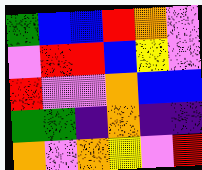[["green", "blue", "blue", "red", "orange", "violet"], ["violet", "red", "red", "blue", "yellow", "violet"], ["red", "violet", "violet", "orange", "blue", "blue"], ["green", "green", "indigo", "orange", "indigo", "indigo"], ["orange", "violet", "orange", "yellow", "violet", "red"]]